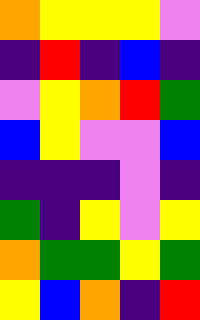[["orange", "yellow", "yellow", "yellow", "violet"], ["indigo", "red", "indigo", "blue", "indigo"], ["violet", "yellow", "orange", "red", "green"], ["blue", "yellow", "violet", "violet", "blue"], ["indigo", "indigo", "indigo", "violet", "indigo"], ["green", "indigo", "yellow", "violet", "yellow"], ["orange", "green", "green", "yellow", "green"], ["yellow", "blue", "orange", "indigo", "red"]]